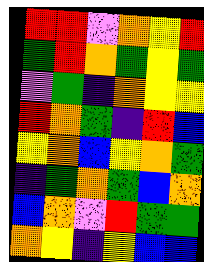[["red", "red", "violet", "orange", "yellow", "red"], ["green", "red", "orange", "green", "yellow", "green"], ["violet", "green", "indigo", "orange", "yellow", "yellow"], ["red", "orange", "green", "indigo", "red", "blue"], ["yellow", "orange", "blue", "yellow", "orange", "green"], ["indigo", "green", "orange", "green", "blue", "orange"], ["blue", "orange", "violet", "red", "green", "green"], ["orange", "yellow", "indigo", "yellow", "blue", "blue"]]